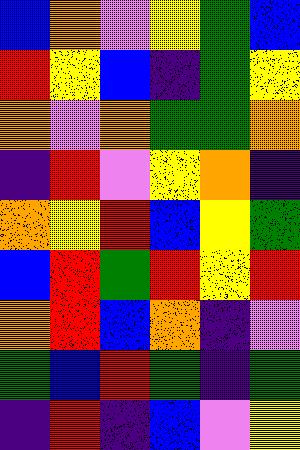[["blue", "orange", "violet", "yellow", "green", "blue"], ["red", "yellow", "blue", "indigo", "green", "yellow"], ["orange", "violet", "orange", "green", "green", "orange"], ["indigo", "red", "violet", "yellow", "orange", "indigo"], ["orange", "yellow", "red", "blue", "yellow", "green"], ["blue", "red", "green", "red", "yellow", "red"], ["orange", "red", "blue", "orange", "indigo", "violet"], ["green", "blue", "red", "green", "indigo", "green"], ["indigo", "red", "indigo", "blue", "violet", "yellow"]]